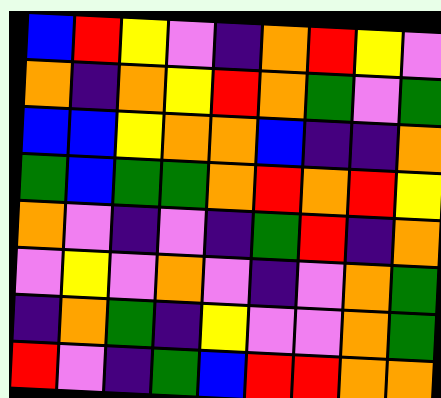[["blue", "red", "yellow", "violet", "indigo", "orange", "red", "yellow", "violet"], ["orange", "indigo", "orange", "yellow", "red", "orange", "green", "violet", "green"], ["blue", "blue", "yellow", "orange", "orange", "blue", "indigo", "indigo", "orange"], ["green", "blue", "green", "green", "orange", "red", "orange", "red", "yellow"], ["orange", "violet", "indigo", "violet", "indigo", "green", "red", "indigo", "orange"], ["violet", "yellow", "violet", "orange", "violet", "indigo", "violet", "orange", "green"], ["indigo", "orange", "green", "indigo", "yellow", "violet", "violet", "orange", "green"], ["red", "violet", "indigo", "green", "blue", "red", "red", "orange", "orange"]]